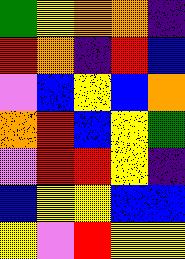[["green", "yellow", "orange", "orange", "indigo"], ["red", "orange", "indigo", "red", "blue"], ["violet", "blue", "yellow", "blue", "orange"], ["orange", "red", "blue", "yellow", "green"], ["violet", "red", "red", "yellow", "indigo"], ["blue", "yellow", "yellow", "blue", "blue"], ["yellow", "violet", "red", "yellow", "yellow"]]